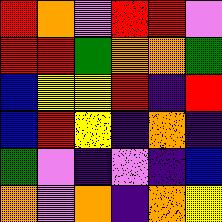[["red", "orange", "violet", "red", "red", "violet"], ["red", "red", "green", "orange", "orange", "green"], ["blue", "yellow", "yellow", "red", "indigo", "red"], ["blue", "red", "yellow", "indigo", "orange", "indigo"], ["green", "violet", "indigo", "violet", "indigo", "blue"], ["orange", "violet", "orange", "indigo", "orange", "yellow"]]